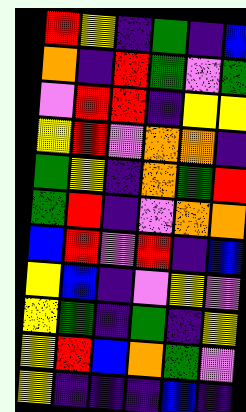[["red", "yellow", "indigo", "green", "indigo", "blue"], ["orange", "indigo", "red", "green", "violet", "green"], ["violet", "red", "red", "indigo", "yellow", "yellow"], ["yellow", "red", "violet", "orange", "orange", "indigo"], ["green", "yellow", "indigo", "orange", "green", "red"], ["green", "red", "indigo", "violet", "orange", "orange"], ["blue", "red", "violet", "red", "indigo", "blue"], ["yellow", "blue", "indigo", "violet", "yellow", "violet"], ["yellow", "green", "indigo", "green", "indigo", "yellow"], ["yellow", "red", "blue", "orange", "green", "violet"], ["yellow", "indigo", "indigo", "indigo", "blue", "indigo"]]